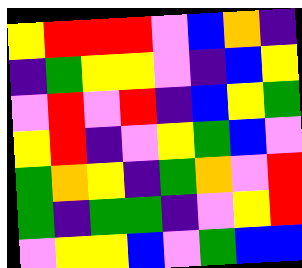[["yellow", "red", "red", "red", "violet", "blue", "orange", "indigo"], ["indigo", "green", "yellow", "yellow", "violet", "indigo", "blue", "yellow"], ["violet", "red", "violet", "red", "indigo", "blue", "yellow", "green"], ["yellow", "red", "indigo", "violet", "yellow", "green", "blue", "violet"], ["green", "orange", "yellow", "indigo", "green", "orange", "violet", "red"], ["green", "indigo", "green", "green", "indigo", "violet", "yellow", "red"], ["violet", "yellow", "yellow", "blue", "violet", "green", "blue", "blue"]]